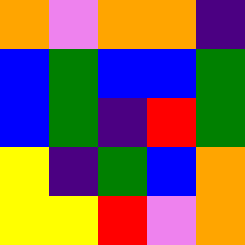[["orange", "violet", "orange", "orange", "indigo"], ["blue", "green", "blue", "blue", "green"], ["blue", "green", "indigo", "red", "green"], ["yellow", "indigo", "green", "blue", "orange"], ["yellow", "yellow", "red", "violet", "orange"]]